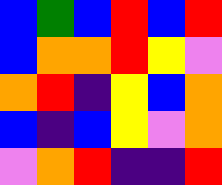[["blue", "green", "blue", "red", "blue", "red"], ["blue", "orange", "orange", "red", "yellow", "violet"], ["orange", "red", "indigo", "yellow", "blue", "orange"], ["blue", "indigo", "blue", "yellow", "violet", "orange"], ["violet", "orange", "red", "indigo", "indigo", "red"]]